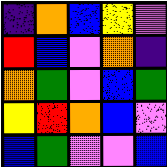[["indigo", "orange", "blue", "yellow", "violet"], ["red", "blue", "violet", "orange", "indigo"], ["orange", "green", "violet", "blue", "green"], ["yellow", "red", "orange", "blue", "violet"], ["blue", "green", "violet", "violet", "blue"]]